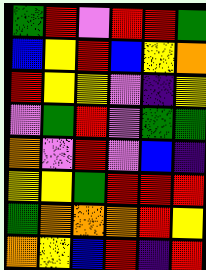[["green", "red", "violet", "red", "red", "green"], ["blue", "yellow", "red", "blue", "yellow", "orange"], ["red", "yellow", "yellow", "violet", "indigo", "yellow"], ["violet", "green", "red", "violet", "green", "green"], ["orange", "violet", "red", "violet", "blue", "indigo"], ["yellow", "yellow", "green", "red", "red", "red"], ["green", "orange", "orange", "orange", "red", "yellow"], ["orange", "yellow", "blue", "red", "indigo", "red"]]